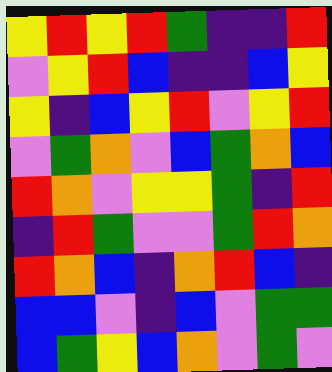[["yellow", "red", "yellow", "red", "green", "indigo", "indigo", "red"], ["violet", "yellow", "red", "blue", "indigo", "indigo", "blue", "yellow"], ["yellow", "indigo", "blue", "yellow", "red", "violet", "yellow", "red"], ["violet", "green", "orange", "violet", "blue", "green", "orange", "blue"], ["red", "orange", "violet", "yellow", "yellow", "green", "indigo", "red"], ["indigo", "red", "green", "violet", "violet", "green", "red", "orange"], ["red", "orange", "blue", "indigo", "orange", "red", "blue", "indigo"], ["blue", "blue", "violet", "indigo", "blue", "violet", "green", "green"], ["blue", "green", "yellow", "blue", "orange", "violet", "green", "violet"]]